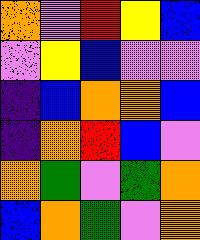[["orange", "violet", "red", "yellow", "blue"], ["violet", "yellow", "blue", "violet", "violet"], ["indigo", "blue", "orange", "orange", "blue"], ["indigo", "orange", "red", "blue", "violet"], ["orange", "green", "violet", "green", "orange"], ["blue", "orange", "green", "violet", "orange"]]